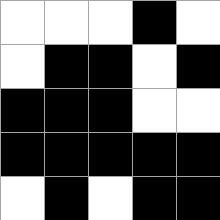[["white", "white", "white", "black", "white"], ["white", "black", "black", "white", "black"], ["black", "black", "black", "white", "white"], ["black", "black", "black", "black", "black"], ["white", "black", "white", "black", "black"]]